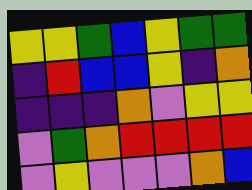[["yellow", "yellow", "green", "blue", "yellow", "green", "green"], ["indigo", "red", "blue", "blue", "yellow", "indigo", "orange"], ["indigo", "indigo", "indigo", "orange", "violet", "yellow", "yellow"], ["violet", "green", "orange", "red", "red", "red", "red"], ["violet", "yellow", "violet", "violet", "violet", "orange", "blue"]]